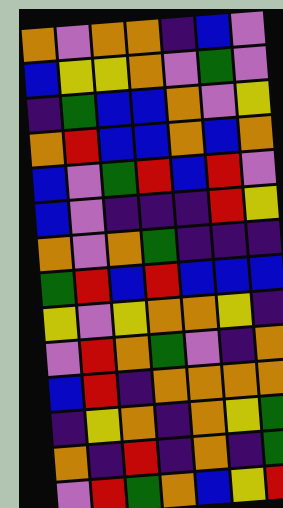[["orange", "violet", "orange", "orange", "indigo", "blue", "violet"], ["blue", "yellow", "yellow", "orange", "violet", "green", "violet"], ["indigo", "green", "blue", "blue", "orange", "violet", "yellow"], ["orange", "red", "blue", "blue", "orange", "blue", "orange"], ["blue", "violet", "green", "red", "blue", "red", "violet"], ["blue", "violet", "indigo", "indigo", "indigo", "red", "yellow"], ["orange", "violet", "orange", "green", "indigo", "indigo", "indigo"], ["green", "red", "blue", "red", "blue", "blue", "blue"], ["yellow", "violet", "yellow", "orange", "orange", "yellow", "indigo"], ["violet", "red", "orange", "green", "violet", "indigo", "orange"], ["blue", "red", "indigo", "orange", "orange", "orange", "orange"], ["indigo", "yellow", "orange", "indigo", "orange", "yellow", "green"], ["orange", "indigo", "red", "indigo", "orange", "indigo", "green"], ["violet", "red", "green", "orange", "blue", "yellow", "red"]]